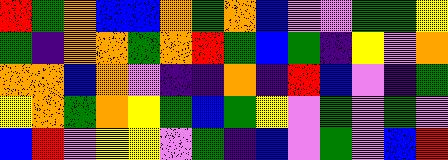[["red", "green", "orange", "blue", "blue", "orange", "green", "orange", "blue", "violet", "violet", "green", "green", "yellow"], ["green", "indigo", "orange", "orange", "green", "orange", "red", "green", "blue", "green", "indigo", "yellow", "violet", "orange"], ["orange", "orange", "blue", "orange", "violet", "indigo", "indigo", "orange", "indigo", "red", "blue", "violet", "indigo", "green"], ["yellow", "orange", "green", "orange", "yellow", "green", "blue", "green", "yellow", "violet", "green", "violet", "green", "violet"], ["blue", "red", "violet", "yellow", "yellow", "violet", "green", "indigo", "blue", "violet", "green", "violet", "blue", "red"]]